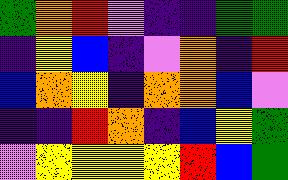[["green", "orange", "red", "violet", "indigo", "indigo", "green", "green"], ["indigo", "yellow", "blue", "indigo", "violet", "orange", "indigo", "red"], ["blue", "orange", "yellow", "indigo", "orange", "orange", "blue", "violet"], ["indigo", "indigo", "red", "orange", "indigo", "blue", "yellow", "green"], ["violet", "yellow", "yellow", "yellow", "yellow", "red", "blue", "green"]]